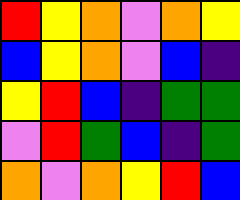[["red", "yellow", "orange", "violet", "orange", "yellow"], ["blue", "yellow", "orange", "violet", "blue", "indigo"], ["yellow", "red", "blue", "indigo", "green", "green"], ["violet", "red", "green", "blue", "indigo", "green"], ["orange", "violet", "orange", "yellow", "red", "blue"]]